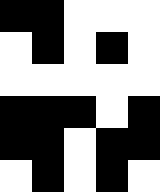[["black", "black", "white", "white", "white"], ["white", "black", "white", "black", "white"], ["white", "white", "white", "white", "white"], ["black", "black", "black", "white", "black"], ["black", "black", "white", "black", "black"], ["white", "black", "white", "black", "white"]]